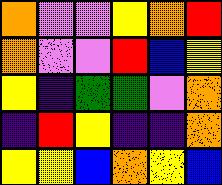[["orange", "violet", "violet", "yellow", "orange", "red"], ["orange", "violet", "violet", "red", "blue", "yellow"], ["yellow", "indigo", "green", "green", "violet", "orange"], ["indigo", "red", "yellow", "indigo", "indigo", "orange"], ["yellow", "yellow", "blue", "orange", "yellow", "blue"]]